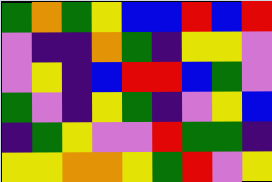[["green", "orange", "green", "yellow", "blue", "blue", "red", "blue", "red"], ["violet", "indigo", "indigo", "orange", "green", "indigo", "yellow", "yellow", "violet"], ["violet", "yellow", "indigo", "blue", "red", "red", "blue", "green", "violet"], ["green", "violet", "indigo", "yellow", "green", "indigo", "violet", "yellow", "blue"], ["indigo", "green", "yellow", "violet", "violet", "red", "green", "green", "indigo"], ["yellow", "yellow", "orange", "orange", "yellow", "green", "red", "violet", "yellow"]]